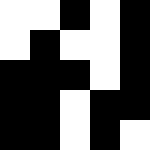[["white", "white", "black", "white", "black"], ["white", "black", "white", "white", "black"], ["black", "black", "black", "white", "black"], ["black", "black", "white", "black", "black"], ["black", "black", "white", "black", "white"]]